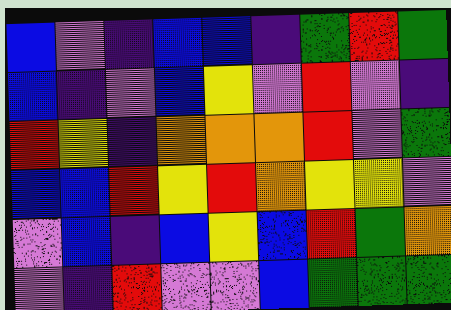[["blue", "violet", "indigo", "blue", "blue", "indigo", "green", "red", "green"], ["blue", "indigo", "violet", "blue", "yellow", "violet", "red", "violet", "indigo"], ["red", "yellow", "indigo", "orange", "orange", "orange", "red", "violet", "green"], ["blue", "blue", "red", "yellow", "red", "orange", "yellow", "yellow", "violet"], ["violet", "blue", "indigo", "blue", "yellow", "blue", "red", "green", "orange"], ["violet", "indigo", "red", "violet", "violet", "blue", "green", "green", "green"]]